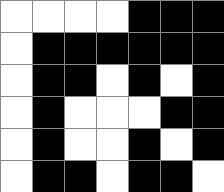[["white", "white", "white", "white", "black", "black", "black"], ["white", "black", "black", "black", "black", "black", "black"], ["white", "black", "black", "white", "black", "white", "black"], ["white", "black", "white", "white", "white", "black", "black"], ["white", "black", "white", "white", "black", "white", "black"], ["white", "black", "black", "white", "black", "black", "white"]]